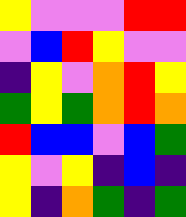[["yellow", "violet", "violet", "violet", "red", "red"], ["violet", "blue", "red", "yellow", "violet", "violet"], ["indigo", "yellow", "violet", "orange", "red", "yellow"], ["green", "yellow", "green", "orange", "red", "orange"], ["red", "blue", "blue", "violet", "blue", "green"], ["yellow", "violet", "yellow", "indigo", "blue", "indigo"], ["yellow", "indigo", "orange", "green", "indigo", "green"]]